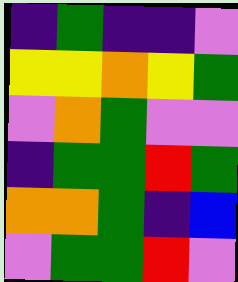[["indigo", "green", "indigo", "indigo", "violet"], ["yellow", "yellow", "orange", "yellow", "green"], ["violet", "orange", "green", "violet", "violet"], ["indigo", "green", "green", "red", "green"], ["orange", "orange", "green", "indigo", "blue"], ["violet", "green", "green", "red", "violet"]]